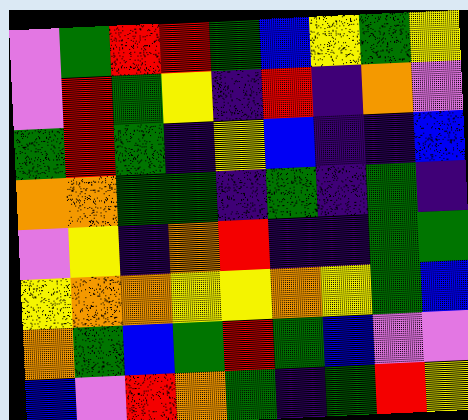[["violet", "green", "red", "red", "green", "blue", "yellow", "green", "yellow"], ["violet", "red", "green", "yellow", "indigo", "red", "indigo", "orange", "violet"], ["green", "red", "green", "indigo", "yellow", "blue", "indigo", "indigo", "blue"], ["orange", "orange", "green", "green", "indigo", "green", "indigo", "green", "indigo"], ["violet", "yellow", "indigo", "orange", "red", "indigo", "indigo", "green", "green"], ["yellow", "orange", "orange", "yellow", "yellow", "orange", "yellow", "green", "blue"], ["orange", "green", "blue", "green", "red", "green", "blue", "violet", "violet"], ["blue", "violet", "red", "orange", "green", "indigo", "green", "red", "yellow"]]